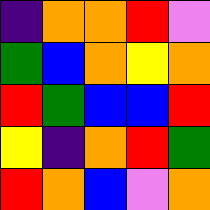[["indigo", "orange", "orange", "red", "violet"], ["green", "blue", "orange", "yellow", "orange"], ["red", "green", "blue", "blue", "red"], ["yellow", "indigo", "orange", "red", "green"], ["red", "orange", "blue", "violet", "orange"]]